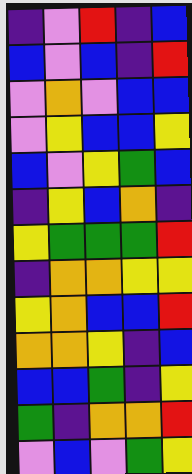[["indigo", "violet", "red", "indigo", "blue"], ["blue", "violet", "blue", "indigo", "red"], ["violet", "orange", "violet", "blue", "blue"], ["violet", "yellow", "blue", "blue", "yellow"], ["blue", "violet", "yellow", "green", "blue"], ["indigo", "yellow", "blue", "orange", "indigo"], ["yellow", "green", "green", "green", "red"], ["indigo", "orange", "orange", "yellow", "yellow"], ["yellow", "orange", "blue", "blue", "red"], ["orange", "orange", "yellow", "indigo", "blue"], ["blue", "blue", "green", "indigo", "yellow"], ["green", "indigo", "orange", "orange", "red"], ["violet", "blue", "violet", "green", "yellow"]]